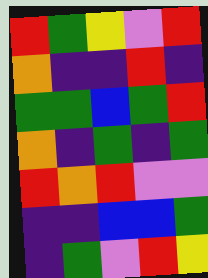[["red", "green", "yellow", "violet", "red"], ["orange", "indigo", "indigo", "red", "indigo"], ["green", "green", "blue", "green", "red"], ["orange", "indigo", "green", "indigo", "green"], ["red", "orange", "red", "violet", "violet"], ["indigo", "indigo", "blue", "blue", "green"], ["indigo", "green", "violet", "red", "yellow"]]